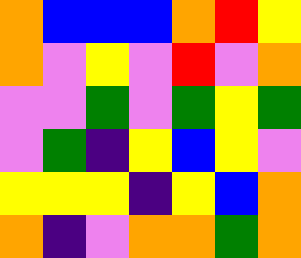[["orange", "blue", "blue", "blue", "orange", "red", "yellow"], ["orange", "violet", "yellow", "violet", "red", "violet", "orange"], ["violet", "violet", "green", "violet", "green", "yellow", "green"], ["violet", "green", "indigo", "yellow", "blue", "yellow", "violet"], ["yellow", "yellow", "yellow", "indigo", "yellow", "blue", "orange"], ["orange", "indigo", "violet", "orange", "orange", "green", "orange"]]